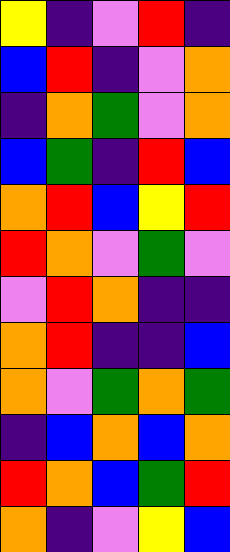[["yellow", "indigo", "violet", "red", "indigo"], ["blue", "red", "indigo", "violet", "orange"], ["indigo", "orange", "green", "violet", "orange"], ["blue", "green", "indigo", "red", "blue"], ["orange", "red", "blue", "yellow", "red"], ["red", "orange", "violet", "green", "violet"], ["violet", "red", "orange", "indigo", "indigo"], ["orange", "red", "indigo", "indigo", "blue"], ["orange", "violet", "green", "orange", "green"], ["indigo", "blue", "orange", "blue", "orange"], ["red", "orange", "blue", "green", "red"], ["orange", "indigo", "violet", "yellow", "blue"]]